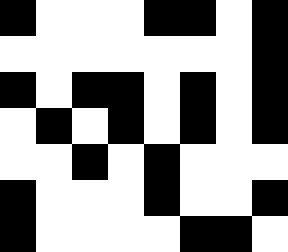[["black", "white", "white", "white", "black", "black", "white", "black"], ["white", "white", "white", "white", "white", "white", "white", "black"], ["black", "white", "black", "black", "white", "black", "white", "black"], ["white", "black", "white", "black", "white", "black", "white", "black"], ["white", "white", "black", "white", "black", "white", "white", "white"], ["black", "white", "white", "white", "black", "white", "white", "black"], ["black", "white", "white", "white", "white", "black", "black", "white"]]